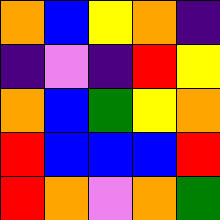[["orange", "blue", "yellow", "orange", "indigo"], ["indigo", "violet", "indigo", "red", "yellow"], ["orange", "blue", "green", "yellow", "orange"], ["red", "blue", "blue", "blue", "red"], ["red", "orange", "violet", "orange", "green"]]